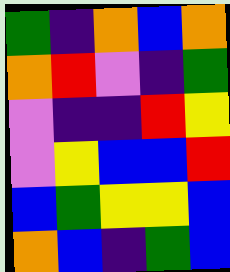[["green", "indigo", "orange", "blue", "orange"], ["orange", "red", "violet", "indigo", "green"], ["violet", "indigo", "indigo", "red", "yellow"], ["violet", "yellow", "blue", "blue", "red"], ["blue", "green", "yellow", "yellow", "blue"], ["orange", "blue", "indigo", "green", "blue"]]